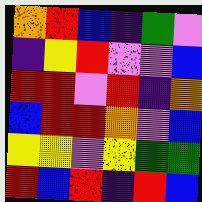[["orange", "red", "blue", "indigo", "green", "violet"], ["indigo", "yellow", "red", "violet", "violet", "blue"], ["red", "red", "violet", "red", "indigo", "orange"], ["blue", "red", "red", "orange", "violet", "blue"], ["yellow", "yellow", "violet", "yellow", "green", "green"], ["red", "blue", "red", "indigo", "red", "blue"]]